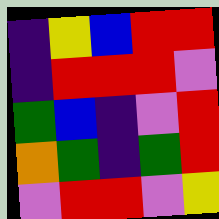[["indigo", "yellow", "blue", "red", "red"], ["indigo", "red", "red", "red", "violet"], ["green", "blue", "indigo", "violet", "red"], ["orange", "green", "indigo", "green", "red"], ["violet", "red", "red", "violet", "yellow"]]